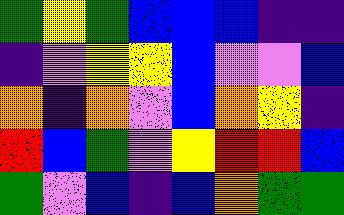[["green", "yellow", "green", "blue", "blue", "blue", "indigo", "indigo"], ["indigo", "violet", "yellow", "yellow", "blue", "violet", "violet", "blue"], ["orange", "indigo", "orange", "violet", "blue", "orange", "yellow", "indigo"], ["red", "blue", "green", "violet", "yellow", "red", "red", "blue"], ["green", "violet", "blue", "indigo", "blue", "orange", "green", "green"]]